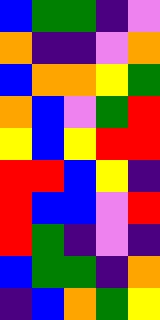[["blue", "green", "green", "indigo", "violet"], ["orange", "indigo", "indigo", "violet", "orange"], ["blue", "orange", "orange", "yellow", "green"], ["orange", "blue", "violet", "green", "red"], ["yellow", "blue", "yellow", "red", "red"], ["red", "red", "blue", "yellow", "indigo"], ["red", "blue", "blue", "violet", "red"], ["red", "green", "indigo", "violet", "indigo"], ["blue", "green", "green", "indigo", "orange"], ["indigo", "blue", "orange", "green", "yellow"]]